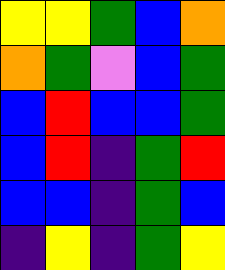[["yellow", "yellow", "green", "blue", "orange"], ["orange", "green", "violet", "blue", "green"], ["blue", "red", "blue", "blue", "green"], ["blue", "red", "indigo", "green", "red"], ["blue", "blue", "indigo", "green", "blue"], ["indigo", "yellow", "indigo", "green", "yellow"]]